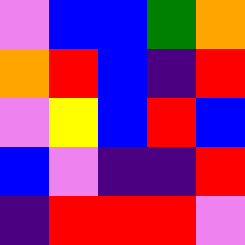[["violet", "blue", "blue", "green", "orange"], ["orange", "red", "blue", "indigo", "red"], ["violet", "yellow", "blue", "red", "blue"], ["blue", "violet", "indigo", "indigo", "red"], ["indigo", "red", "red", "red", "violet"]]